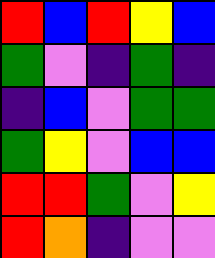[["red", "blue", "red", "yellow", "blue"], ["green", "violet", "indigo", "green", "indigo"], ["indigo", "blue", "violet", "green", "green"], ["green", "yellow", "violet", "blue", "blue"], ["red", "red", "green", "violet", "yellow"], ["red", "orange", "indigo", "violet", "violet"]]